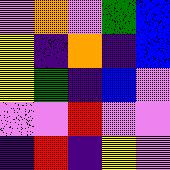[["violet", "orange", "violet", "green", "blue"], ["yellow", "indigo", "orange", "indigo", "blue"], ["yellow", "green", "indigo", "blue", "violet"], ["violet", "violet", "red", "violet", "violet"], ["indigo", "red", "indigo", "yellow", "violet"]]